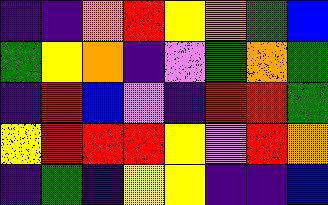[["indigo", "indigo", "orange", "red", "yellow", "orange", "green", "blue"], ["green", "yellow", "orange", "indigo", "violet", "green", "orange", "green"], ["indigo", "red", "blue", "violet", "indigo", "red", "red", "green"], ["yellow", "red", "red", "red", "yellow", "violet", "red", "orange"], ["indigo", "green", "indigo", "yellow", "yellow", "indigo", "indigo", "blue"]]